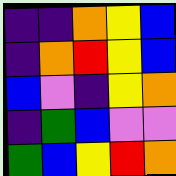[["indigo", "indigo", "orange", "yellow", "blue"], ["indigo", "orange", "red", "yellow", "blue"], ["blue", "violet", "indigo", "yellow", "orange"], ["indigo", "green", "blue", "violet", "violet"], ["green", "blue", "yellow", "red", "orange"]]